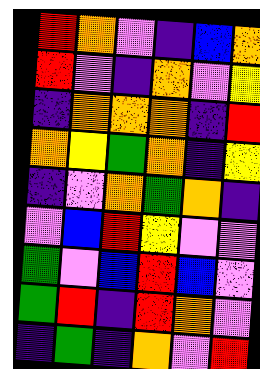[["red", "orange", "violet", "indigo", "blue", "orange"], ["red", "violet", "indigo", "orange", "violet", "yellow"], ["indigo", "orange", "orange", "orange", "indigo", "red"], ["orange", "yellow", "green", "orange", "indigo", "yellow"], ["indigo", "violet", "orange", "green", "orange", "indigo"], ["violet", "blue", "red", "yellow", "violet", "violet"], ["green", "violet", "blue", "red", "blue", "violet"], ["green", "red", "indigo", "red", "orange", "violet"], ["indigo", "green", "indigo", "orange", "violet", "red"]]